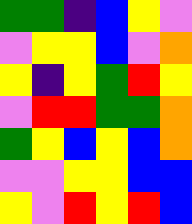[["green", "green", "indigo", "blue", "yellow", "violet"], ["violet", "yellow", "yellow", "blue", "violet", "orange"], ["yellow", "indigo", "yellow", "green", "red", "yellow"], ["violet", "red", "red", "green", "green", "orange"], ["green", "yellow", "blue", "yellow", "blue", "orange"], ["violet", "violet", "yellow", "yellow", "blue", "blue"], ["yellow", "violet", "red", "yellow", "red", "blue"]]